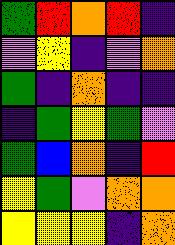[["green", "red", "orange", "red", "indigo"], ["violet", "yellow", "indigo", "violet", "orange"], ["green", "indigo", "orange", "indigo", "indigo"], ["indigo", "green", "yellow", "green", "violet"], ["green", "blue", "orange", "indigo", "red"], ["yellow", "green", "violet", "orange", "orange"], ["yellow", "yellow", "yellow", "indigo", "orange"]]